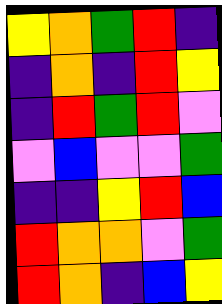[["yellow", "orange", "green", "red", "indigo"], ["indigo", "orange", "indigo", "red", "yellow"], ["indigo", "red", "green", "red", "violet"], ["violet", "blue", "violet", "violet", "green"], ["indigo", "indigo", "yellow", "red", "blue"], ["red", "orange", "orange", "violet", "green"], ["red", "orange", "indigo", "blue", "yellow"]]